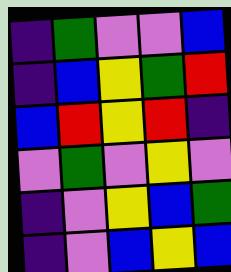[["indigo", "green", "violet", "violet", "blue"], ["indigo", "blue", "yellow", "green", "red"], ["blue", "red", "yellow", "red", "indigo"], ["violet", "green", "violet", "yellow", "violet"], ["indigo", "violet", "yellow", "blue", "green"], ["indigo", "violet", "blue", "yellow", "blue"]]